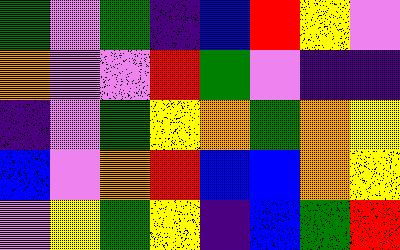[["green", "violet", "green", "indigo", "blue", "red", "yellow", "violet"], ["orange", "violet", "violet", "red", "green", "violet", "indigo", "indigo"], ["indigo", "violet", "green", "yellow", "orange", "green", "orange", "yellow"], ["blue", "violet", "orange", "red", "blue", "blue", "orange", "yellow"], ["violet", "yellow", "green", "yellow", "indigo", "blue", "green", "red"]]